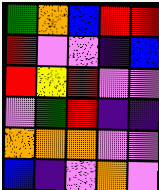[["green", "orange", "blue", "red", "red"], ["red", "violet", "violet", "indigo", "blue"], ["red", "yellow", "red", "violet", "violet"], ["violet", "green", "red", "indigo", "indigo"], ["orange", "orange", "orange", "violet", "violet"], ["blue", "indigo", "violet", "orange", "violet"]]